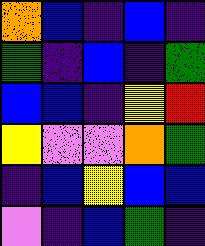[["orange", "blue", "indigo", "blue", "indigo"], ["green", "indigo", "blue", "indigo", "green"], ["blue", "blue", "indigo", "yellow", "red"], ["yellow", "violet", "violet", "orange", "green"], ["indigo", "blue", "yellow", "blue", "blue"], ["violet", "indigo", "blue", "green", "indigo"]]